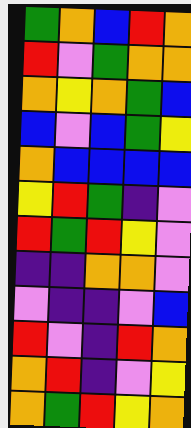[["green", "orange", "blue", "red", "orange"], ["red", "violet", "green", "orange", "orange"], ["orange", "yellow", "orange", "green", "blue"], ["blue", "violet", "blue", "green", "yellow"], ["orange", "blue", "blue", "blue", "blue"], ["yellow", "red", "green", "indigo", "violet"], ["red", "green", "red", "yellow", "violet"], ["indigo", "indigo", "orange", "orange", "violet"], ["violet", "indigo", "indigo", "violet", "blue"], ["red", "violet", "indigo", "red", "orange"], ["orange", "red", "indigo", "violet", "yellow"], ["orange", "green", "red", "yellow", "orange"]]